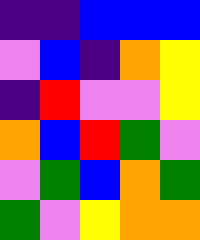[["indigo", "indigo", "blue", "blue", "blue"], ["violet", "blue", "indigo", "orange", "yellow"], ["indigo", "red", "violet", "violet", "yellow"], ["orange", "blue", "red", "green", "violet"], ["violet", "green", "blue", "orange", "green"], ["green", "violet", "yellow", "orange", "orange"]]